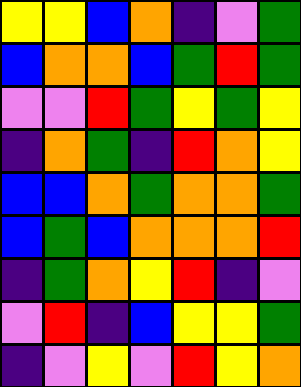[["yellow", "yellow", "blue", "orange", "indigo", "violet", "green"], ["blue", "orange", "orange", "blue", "green", "red", "green"], ["violet", "violet", "red", "green", "yellow", "green", "yellow"], ["indigo", "orange", "green", "indigo", "red", "orange", "yellow"], ["blue", "blue", "orange", "green", "orange", "orange", "green"], ["blue", "green", "blue", "orange", "orange", "orange", "red"], ["indigo", "green", "orange", "yellow", "red", "indigo", "violet"], ["violet", "red", "indigo", "blue", "yellow", "yellow", "green"], ["indigo", "violet", "yellow", "violet", "red", "yellow", "orange"]]